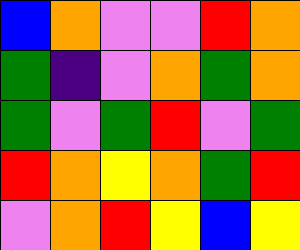[["blue", "orange", "violet", "violet", "red", "orange"], ["green", "indigo", "violet", "orange", "green", "orange"], ["green", "violet", "green", "red", "violet", "green"], ["red", "orange", "yellow", "orange", "green", "red"], ["violet", "orange", "red", "yellow", "blue", "yellow"]]